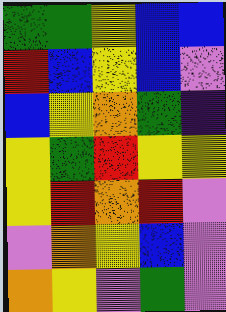[["green", "green", "yellow", "blue", "blue"], ["red", "blue", "yellow", "blue", "violet"], ["blue", "yellow", "orange", "green", "indigo"], ["yellow", "green", "red", "yellow", "yellow"], ["yellow", "red", "orange", "red", "violet"], ["violet", "orange", "yellow", "blue", "violet"], ["orange", "yellow", "violet", "green", "violet"]]